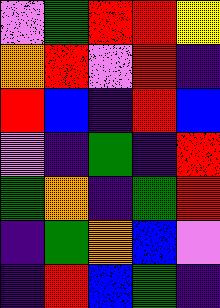[["violet", "green", "red", "red", "yellow"], ["orange", "red", "violet", "red", "indigo"], ["red", "blue", "indigo", "red", "blue"], ["violet", "indigo", "green", "indigo", "red"], ["green", "orange", "indigo", "green", "red"], ["indigo", "green", "orange", "blue", "violet"], ["indigo", "red", "blue", "green", "indigo"]]